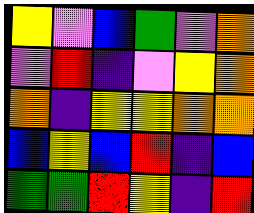[["yellow", "violet", "blue", "green", "violet", "orange"], ["violet", "red", "indigo", "violet", "yellow", "orange"], ["orange", "indigo", "yellow", "yellow", "orange", "orange"], ["blue", "yellow", "blue", "red", "indigo", "blue"], ["green", "green", "red", "yellow", "indigo", "red"]]